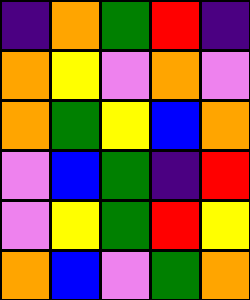[["indigo", "orange", "green", "red", "indigo"], ["orange", "yellow", "violet", "orange", "violet"], ["orange", "green", "yellow", "blue", "orange"], ["violet", "blue", "green", "indigo", "red"], ["violet", "yellow", "green", "red", "yellow"], ["orange", "blue", "violet", "green", "orange"]]